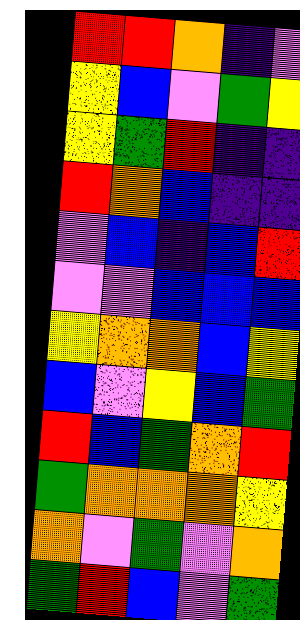[["red", "red", "orange", "indigo", "violet"], ["yellow", "blue", "violet", "green", "yellow"], ["yellow", "green", "red", "indigo", "indigo"], ["red", "orange", "blue", "indigo", "indigo"], ["violet", "blue", "indigo", "blue", "red"], ["violet", "violet", "blue", "blue", "blue"], ["yellow", "orange", "orange", "blue", "yellow"], ["blue", "violet", "yellow", "blue", "green"], ["red", "blue", "green", "orange", "red"], ["green", "orange", "orange", "orange", "yellow"], ["orange", "violet", "green", "violet", "orange"], ["green", "red", "blue", "violet", "green"]]